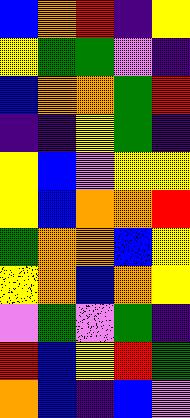[["blue", "orange", "red", "indigo", "yellow"], ["yellow", "green", "green", "violet", "indigo"], ["blue", "orange", "orange", "green", "red"], ["indigo", "indigo", "yellow", "green", "indigo"], ["yellow", "blue", "violet", "yellow", "yellow"], ["yellow", "blue", "orange", "orange", "red"], ["green", "orange", "orange", "blue", "yellow"], ["yellow", "orange", "blue", "orange", "yellow"], ["violet", "green", "violet", "green", "indigo"], ["red", "blue", "yellow", "red", "green"], ["orange", "blue", "indigo", "blue", "violet"]]